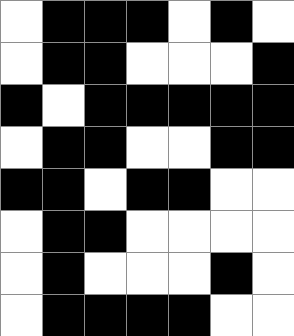[["white", "black", "black", "black", "white", "black", "white"], ["white", "black", "black", "white", "white", "white", "black"], ["black", "white", "black", "black", "black", "black", "black"], ["white", "black", "black", "white", "white", "black", "black"], ["black", "black", "white", "black", "black", "white", "white"], ["white", "black", "black", "white", "white", "white", "white"], ["white", "black", "white", "white", "white", "black", "white"], ["white", "black", "black", "black", "black", "white", "white"]]